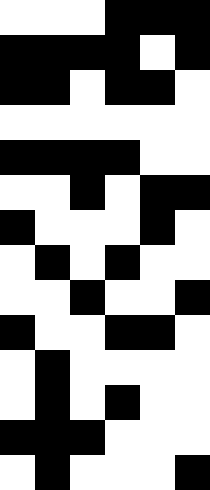[["white", "white", "white", "black", "black", "black"], ["black", "black", "black", "black", "white", "black"], ["black", "black", "white", "black", "black", "white"], ["white", "white", "white", "white", "white", "white"], ["black", "black", "black", "black", "white", "white"], ["white", "white", "black", "white", "black", "black"], ["black", "white", "white", "white", "black", "white"], ["white", "black", "white", "black", "white", "white"], ["white", "white", "black", "white", "white", "black"], ["black", "white", "white", "black", "black", "white"], ["white", "black", "white", "white", "white", "white"], ["white", "black", "white", "black", "white", "white"], ["black", "black", "black", "white", "white", "white"], ["white", "black", "white", "white", "white", "black"]]